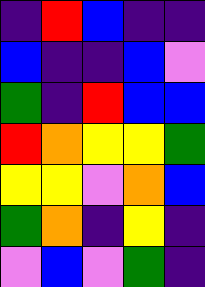[["indigo", "red", "blue", "indigo", "indigo"], ["blue", "indigo", "indigo", "blue", "violet"], ["green", "indigo", "red", "blue", "blue"], ["red", "orange", "yellow", "yellow", "green"], ["yellow", "yellow", "violet", "orange", "blue"], ["green", "orange", "indigo", "yellow", "indigo"], ["violet", "blue", "violet", "green", "indigo"]]